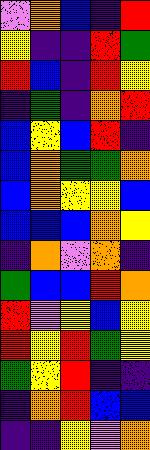[["violet", "orange", "blue", "indigo", "red"], ["yellow", "indigo", "indigo", "red", "green"], ["red", "blue", "indigo", "red", "yellow"], ["indigo", "green", "indigo", "orange", "red"], ["blue", "yellow", "blue", "red", "indigo"], ["blue", "orange", "green", "green", "orange"], ["blue", "orange", "yellow", "yellow", "blue"], ["blue", "blue", "blue", "orange", "yellow"], ["indigo", "orange", "violet", "orange", "indigo"], ["green", "blue", "blue", "red", "orange"], ["red", "violet", "yellow", "blue", "yellow"], ["red", "yellow", "red", "green", "yellow"], ["green", "yellow", "red", "indigo", "indigo"], ["indigo", "orange", "red", "blue", "blue"], ["indigo", "indigo", "yellow", "violet", "orange"]]